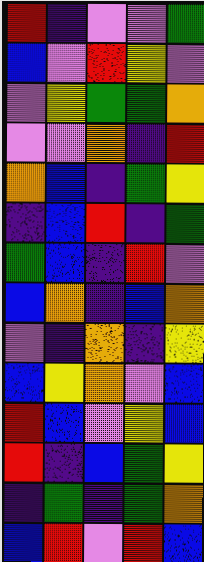[["red", "indigo", "violet", "violet", "green"], ["blue", "violet", "red", "yellow", "violet"], ["violet", "yellow", "green", "green", "orange"], ["violet", "violet", "orange", "indigo", "red"], ["orange", "blue", "indigo", "green", "yellow"], ["indigo", "blue", "red", "indigo", "green"], ["green", "blue", "indigo", "red", "violet"], ["blue", "orange", "indigo", "blue", "orange"], ["violet", "indigo", "orange", "indigo", "yellow"], ["blue", "yellow", "orange", "violet", "blue"], ["red", "blue", "violet", "yellow", "blue"], ["red", "indigo", "blue", "green", "yellow"], ["indigo", "green", "indigo", "green", "orange"], ["blue", "red", "violet", "red", "blue"]]